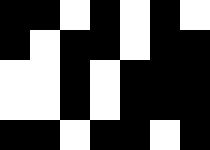[["black", "black", "white", "black", "white", "black", "white"], ["black", "white", "black", "black", "white", "black", "black"], ["white", "white", "black", "white", "black", "black", "black"], ["white", "white", "black", "white", "black", "black", "black"], ["black", "black", "white", "black", "black", "white", "black"]]